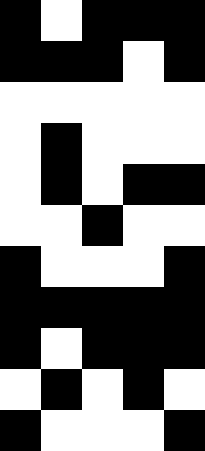[["black", "white", "black", "black", "black"], ["black", "black", "black", "white", "black"], ["white", "white", "white", "white", "white"], ["white", "black", "white", "white", "white"], ["white", "black", "white", "black", "black"], ["white", "white", "black", "white", "white"], ["black", "white", "white", "white", "black"], ["black", "black", "black", "black", "black"], ["black", "white", "black", "black", "black"], ["white", "black", "white", "black", "white"], ["black", "white", "white", "white", "black"]]